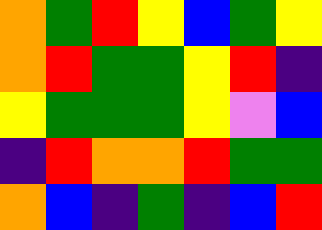[["orange", "green", "red", "yellow", "blue", "green", "yellow"], ["orange", "red", "green", "green", "yellow", "red", "indigo"], ["yellow", "green", "green", "green", "yellow", "violet", "blue"], ["indigo", "red", "orange", "orange", "red", "green", "green"], ["orange", "blue", "indigo", "green", "indigo", "blue", "red"]]